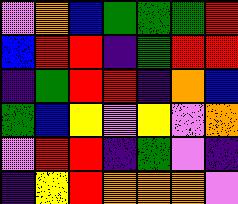[["violet", "orange", "blue", "green", "green", "green", "red"], ["blue", "red", "red", "indigo", "green", "red", "red"], ["indigo", "green", "red", "red", "indigo", "orange", "blue"], ["green", "blue", "yellow", "violet", "yellow", "violet", "orange"], ["violet", "red", "red", "indigo", "green", "violet", "indigo"], ["indigo", "yellow", "red", "orange", "orange", "orange", "violet"]]